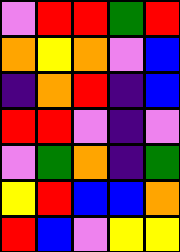[["violet", "red", "red", "green", "red"], ["orange", "yellow", "orange", "violet", "blue"], ["indigo", "orange", "red", "indigo", "blue"], ["red", "red", "violet", "indigo", "violet"], ["violet", "green", "orange", "indigo", "green"], ["yellow", "red", "blue", "blue", "orange"], ["red", "blue", "violet", "yellow", "yellow"]]